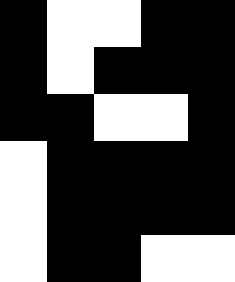[["black", "white", "white", "black", "black"], ["black", "white", "black", "black", "black"], ["black", "black", "white", "white", "black"], ["white", "black", "black", "black", "black"], ["white", "black", "black", "black", "black"], ["white", "black", "black", "white", "white"]]